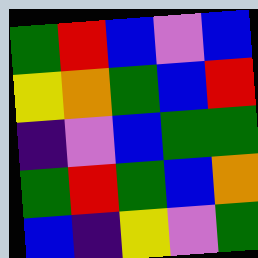[["green", "red", "blue", "violet", "blue"], ["yellow", "orange", "green", "blue", "red"], ["indigo", "violet", "blue", "green", "green"], ["green", "red", "green", "blue", "orange"], ["blue", "indigo", "yellow", "violet", "green"]]